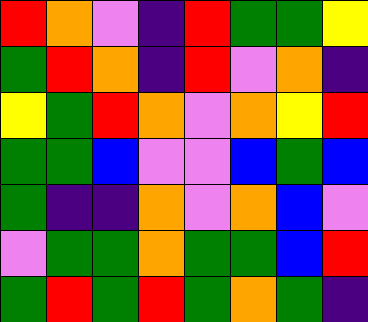[["red", "orange", "violet", "indigo", "red", "green", "green", "yellow"], ["green", "red", "orange", "indigo", "red", "violet", "orange", "indigo"], ["yellow", "green", "red", "orange", "violet", "orange", "yellow", "red"], ["green", "green", "blue", "violet", "violet", "blue", "green", "blue"], ["green", "indigo", "indigo", "orange", "violet", "orange", "blue", "violet"], ["violet", "green", "green", "orange", "green", "green", "blue", "red"], ["green", "red", "green", "red", "green", "orange", "green", "indigo"]]